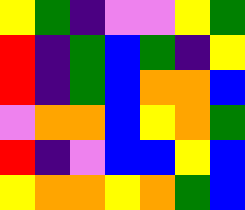[["yellow", "green", "indigo", "violet", "violet", "yellow", "green"], ["red", "indigo", "green", "blue", "green", "indigo", "yellow"], ["red", "indigo", "green", "blue", "orange", "orange", "blue"], ["violet", "orange", "orange", "blue", "yellow", "orange", "green"], ["red", "indigo", "violet", "blue", "blue", "yellow", "blue"], ["yellow", "orange", "orange", "yellow", "orange", "green", "blue"]]